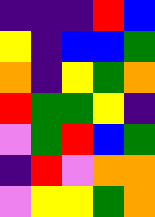[["indigo", "indigo", "indigo", "red", "blue"], ["yellow", "indigo", "blue", "blue", "green"], ["orange", "indigo", "yellow", "green", "orange"], ["red", "green", "green", "yellow", "indigo"], ["violet", "green", "red", "blue", "green"], ["indigo", "red", "violet", "orange", "orange"], ["violet", "yellow", "yellow", "green", "orange"]]